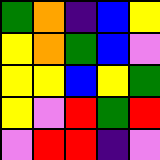[["green", "orange", "indigo", "blue", "yellow"], ["yellow", "orange", "green", "blue", "violet"], ["yellow", "yellow", "blue", "yellow", "green"], ["yellow", "violet", "red", "green", "red"], ["violet", "red", "red", "indigo", "violet"]]